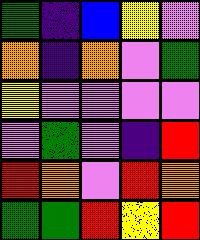[["green", "indigo", "blue", "yellow", "violet"], ["orange", "indigo", "orange", "violet", "green"], ["yellow", "violet", "violet", "violet", "violet"], ["violet", "green", "violet", "indigo", "red"], ["red", "orange", "violet", "red", "orange"], ["green", "green", "red", "yellow", "red"]]